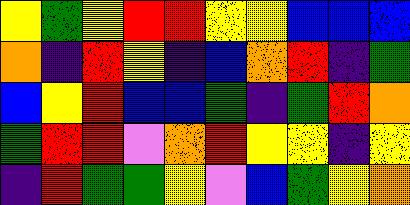[["yellow", "green", "yellow", "red", "red", "yellow", "yellow", "blue", "blue", "blue"], ["orange", "indigo", "red", "yellow", "indigo", "blue", "orange", "red", "indigo", "green"], ["blue", "yellow", "red", "blue", "blue", "green", "indigo", "green", "red", "orange"], ["green", "red", "red", "violet", "orange", "red", "yellow", "yellow", "indigo", "yellow"], ["indigo", "red", "green", "green", "yellow", "violet", "blue", "green", "yellow", "orange"]]